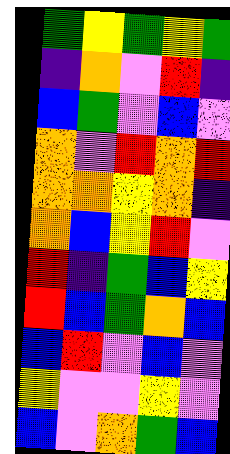[["green", "yellow", "green", "yellow", "green"], ["indigo", "orange", "violet", "red", "indigo"], ["blue", "green", "violet", "blue", "violet"], ["orange", "violet", "red", "orange", "red"], ["orange", "orange", "yellow", "orange", "indigo"], ["orange", "blue", "yellow", "red", "violet"], ["red", "indigo", "green", "blue", "yellow"], ["red", "blue", "green", "orange", "blue"], ["blue", "red", "violet", "blue", "violet"], ["yellow", "violet", "violet", "yellow", "violet"], ["blue", "violet", "orange", "green", "blue"]]